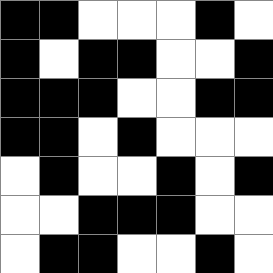[["black", "black", "white", "white", "white", "black", "white"], ["black", "white", "black", "black", "white", "white", "black"], ["black", "black", "black", "white", "white", "black", "black"], ["black", "black", "white", "black", "white", "white", "white"], ["white", "black", "white", "white", "black", "white", "black"], ["white", "white", "black", "black", "black", "white", "white"], ["white", "black", "black", "white", "white", "black", "white"]]